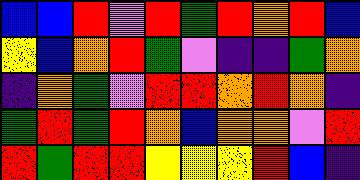[["blue", "blue", "red", "violet", "red", "green", "red", "orange", "red", "blue"], ["yellow", "blue", "orange", "red", "green", "violet", "indigo", "indigo", "green", "orange"], ["indigo", "orange", "green", "violet", "red", "red", "orange", "red", "orange", "indigo"], ["green", "red", "green", "red", "orange", "blue", "orange", "orange", "violet", "red"], ["red", "green", "red", "red", "yellow", "yellow", "yellow", "red", "blue", "indigo"]]